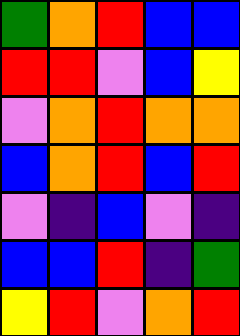[["green", "orange", "red", "blue", "blue"], ["red", "red", "violet", "blue", "yellow"], ["violet", "orange", "red", "orange", "orange"], ["blue", "orange", "red", "blue", "red"], ["violet", "indigo", "blue", "violet", "indigo"], ["blue", "blue", "red", "indigo", "green"], ["yellow", "red", "violet", "orange", "red"]]